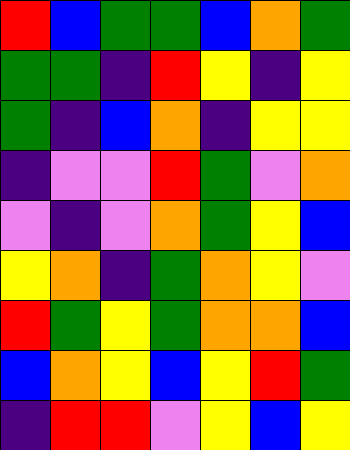[["red", "blue", "green", "green", "blue", "orange", "green"], ["green", "green", "indigo", "red", "yellow", "indigo", "yellow"], ["green", "indigo", "blue", "orange", "indigo", "yellow", "yellow"], ["indigo", "violet", "violet", "red", "green", "violet", "orange"], ["violet", "indigo", "violet", "orange", "green", "yellow", "blue"], ["yellow", "orange", "indigo", "green", "orange", "yellow", "violet"], ["red", "green", "yellow", "green", "orange", "orange", "blue"], ["blue", "orange", "yellow", "blue", "yellow", "red", "green"], ["indigo", "red", "red", "violet", "yellow", "blue", "yellow"]]